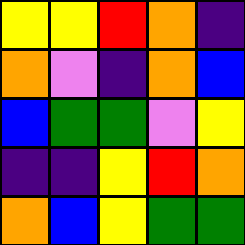[["yellow", "yellow", "red", "orange", "indigo"], ["orange", "violet", "indigo", "orange", "blue"], ["blue", "green", "green", "violet", "yellow"], ["indigo", "indigo", "yellow", "red", "orange"], ["orange", "blue", "yellow", "green", "green"]]